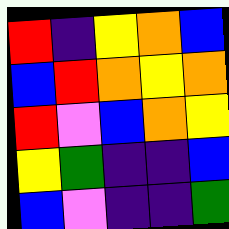[["red", "indigo", "yellow", "orange", "blue"], ["blue", "red", "orange", "yellow", "orange"], ["red", "violet", "blue", "orange", "yellow"], ["yellow", "green", "indigo", "indigo", "blue"], ["blue", "violet", "indigo", "indigo", "green"]]